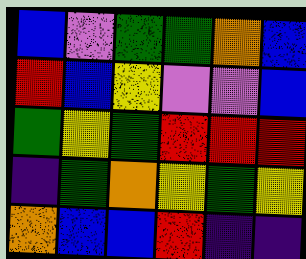[["blue", "violet", "green", "green", "orange", "blue"], ["red", "blue", "yellow", "violet", "violet", "blue"], ["green", "yellow", "green", "red", "red", "red"], ["indigo", "green", "orange", "yellow", "green", "yellow"], ["orange", "blue", "blue", "red", "indigo", "indigo"]]